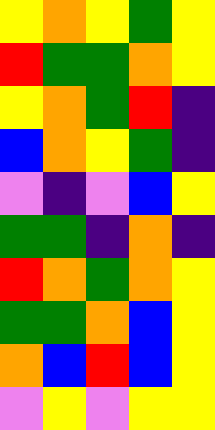[["yellow", "orange", "yellow", "green", "yellow"], ["red", "green", "green", "orange", "yellow"], ["yellow", "orange", "green", "red", "indigo"], ["blue", "orange", "yellow", "green", "indigo"], ["violet", "indigo", "violet", "blue", "yellow"], ["green", "green", "indigo", "orange", "indigo"], ["red", "orange", "green", "orange", "yellow"], ["green", "green", "orange", "blue", "yellow"], ["orange", "blue", "red", "blue", "yellow"], ["violet", "yellow", "violet", "yellow", "yellow"]]